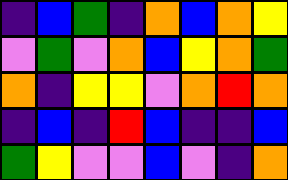[["indigo", "blue", "green", "indigo", "orange", "blue", "orange", "yellow"], ["violet", "green", "violet", "orange", "blue", "yellow", "orange", "green"], ["orange", "indigo", "yellow", "yellow", "violet", "orange", "red", "orange"], ["indigo", "blue", "indigo", "red", "blue", "indigo", "indigo", "blue"], ["green", "yellow", "violet", "violet", "blue", "violet", "indigo", "orange"]]